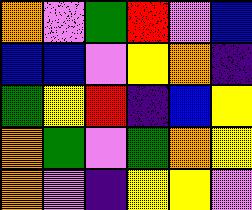[["orange", "violet", "green", "red", "violet", "blue"], ["blue", "blue", "violet", "yellow", "orange", "indigo"], ["green", "yellow", "red", "indigo", "blue", "yellow"], ["orange", "green", "violet", "green", "orange", "yellow"], ["orange", "violet", "indigo", "yellow", "yellow", "violet"]]